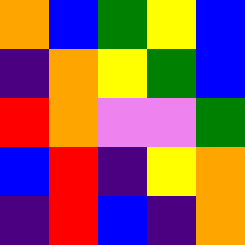[["orange", "blue", "green", "yellow", "blue"], ["indigo", "orange", "yellow", "green", "blue"], ["red", "orange", "violet", "violet", "green"], ["blue", "red", "indigo", "yellow", "orange"], ["indigo", "red", "blue", "indigo", "orange"]]